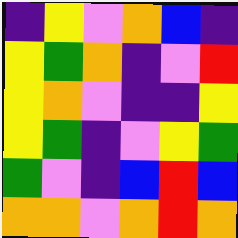[["indigo", "yellow", "violet", "orange", "blue", "indigo"], ["yellow", "green", "orange", "indigo", "violet", "red"], ["yellow", "orange", "violet", "indigo", "indigo", "yellow"], ["yellow", "green", "indigo", "violet", "yellow", "green"], ["green", "violet", "indigo", "blue", "red", "blue"], ["orange", "orange", "violet", "orange", "red", "orange"]]